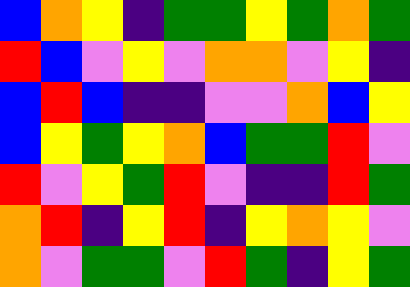[["blue", "orange", "yellow", "indigo", "green", "green", "yellow", "green", "orange", "green"], ["red", "blue", "violet", "yellow", "violet", "orange", "orange", "violet", "yellow", "indigo"], ["blue", "red", "blue", "indigo", "indigo", "violet", "violet", "orange", "blue", "yellow"], ["blue", "yellow", "green", "yellow", "orange", "blue", "green", "green", "red", "violet"], ["red", "violet", "yellow", "green", "red", "violet", "indigo", "indigo", "red", "green"], ["orange", "red", "indigo", "yellow", "red", "indigo", "yellow", "orange", "yellow", "violet"], ["orange", "violet", "green", "green", "violet", "red", "green", "indigo", "yellow", "green"]]